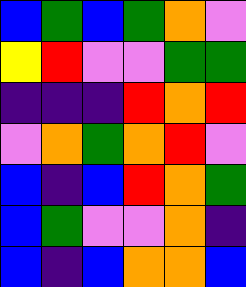[["blue", "green", "blue", "green", "orange", "violet"], ["yellow", "red", "violet", "violet", "green", "green"], ["indigo", "indigo", "indigo", "red", "orange", "red"], ["violet", "orange", "green", "orange", "red", "violet"], ["blue", "indigo", "blue", "red", "orange", "green"], ["blue", "green", "violet", "violet", "orange", "indigo"], ["blue", "indigo", "blue", "orange", "orange", "blue"]]